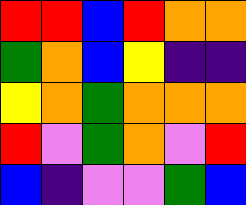[["red", "red", "blue", "red", "orange", "orange"], ["green", "orange", "blue", "yellow", "indigo", "indigo"], ["yellow", "orange", "green", "orange", "orange", "orange"], ["red", "violet", "green", "orange", "violet", "red"], ["blue", "indigo", "violet", "violet", "green", "blue"]]